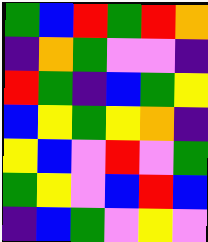[["green", "blue", "red", "green", "red", "orange"], ["indigo", "orange", "green", "violet", "violet", "indigo"], ["red", "green", "indigo", "blue", "green", "yellow"], ["blue", "yellow", "green", "yellow", "orange", "indigo"], ["yellow", "blue", "violet", "red", "violet", "green"], ["green", "yellow", "violet", "blue", "red", "blue"], ["indigo", "blue", "green", "violet", "yellow", "violet"]]